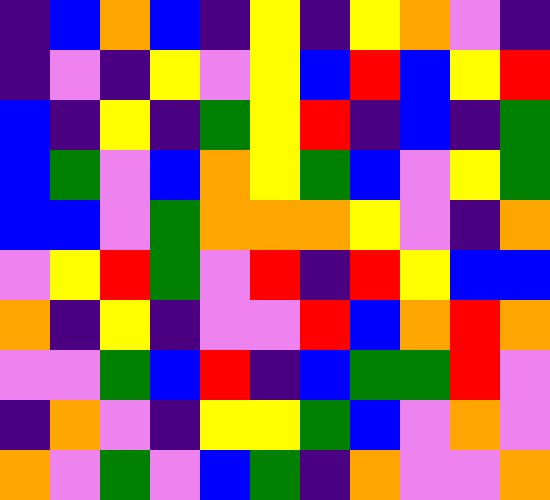[["indigo", "blue", "orange", "blue", "indigo", "yellow", "indigo", "yellow", "orange", "violet", "indigo"], ["indigo", "violet", "indigo", "yellow", "violet", "yellow", "blue", "red", "blue", "yellow", "red"], ["blue", "indigo", "yellow", "indigo", "green", "yellow", "red", "indigo", "blue", "indigo", "green"], ["blue", "green", "violet", "blue", "orange", "yellow", "green", "blue", "violet", "yellow", "green"], ["blue", "blue", "violet", "green", "orange", "orange", "orange", "yellow", "violet", "indigo", "orange"], ["violet", "yellow", "red", "green", "violet", "red", "indigo", "red", "yellow", "blue", "blue"], ["orange", "indigo", "yellow", "indigo", "violet", "violet", "red", "blue", "orange", "red", "orange"], ["violet", "violet", "green", "blue", "red", "indigo", "blue", "green", "green", "red", "violet"], ["indigo", "orange", "violet", "indigo", "yellow", "yellow", "green", "blue", "violet", "orange", "violet"], ["orange", "violet", "green", "violet", "blue", "green", "indigo", "orange", "violet", "violet", "orange"]]